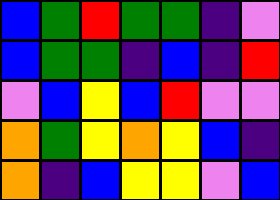[["blue", "green", "red", "green", "green", "indigo", "violet"], ["blue", "green", "green", "indigo", "blue", "indigo", "red"], ["violet", "blue", "yellow", "blue", "red", "violet", "violet"], ["orange", "green", "yellow", "orange", "yellow", "blue", "indigo"], ["orange", "indigo", "blue", "yellow", "yellow", "violet", "blue"]]